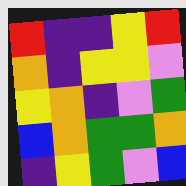[["red", "indigo", "indigo", "yellow", "red"], ["orange", "indigo", "yellow", "yellow", "violet"], ["yellow", "orange", "indigo", "violet", "green"], ["blue", "orange", "green", "green", "orange"], ["indigo", "yellow", "green", "violet", "blue"]]